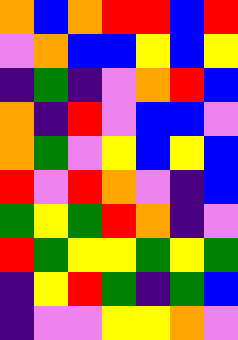[["orange", "blue", "orange", "red", "red", "blue", "red"], ["violet", "orange", "blue", "blue", "yellow", "blue", "yellow"], ["indigo", "green", "indigo", "violet", "orange", "red", "blue"], ["orange", "indigo", "red", "violet", "blue", "blue", "violet"], ["orange", "green", "violet", "yellow", "blue", "yellow", "blue"], ["red", "violet", "red", "orange", "violet", "indigo", "blue"], ["green", "yellow", "green", "red", "orange", "indigo", "violet"], ["red", "green", "yellow", "yellow", "green", "yellow", "green"], ["indigo", "yellow", "red", "green", "indigo", "green", "blue"], ["indigo", "violet", "violet", "yellow", "yellow", "orange", "violet"]]